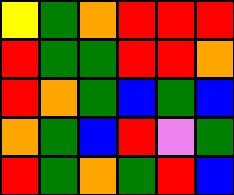[["yellow", "green", "orange", "red", "red", "red"], ["red", "green", "green", "red", "red", "orange"], ["red", "orange", "green", "blue", "green", "blue"], ["orange", "green", "blue", "red", "violet", "green"], ["red", "green", "orange", "green", "red", "blue"]]